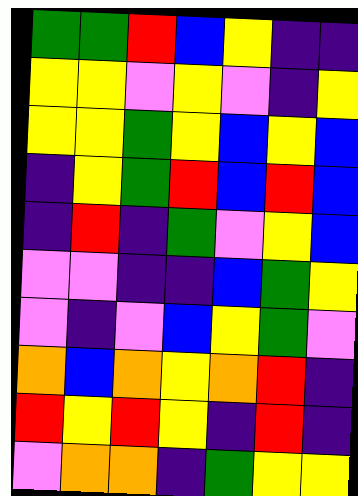[["green", "green", "red", "blue", "yellow", "indigo", "indigo"], ["yellow", "yellow", "violet", "yellow", "violet", "indigo", "yellow"], ["yellow", "yellow", "green", "yellow", "blue", "yellow", "blue"], ["indigo", "yellow", "green", "red", "blue", "red", "blue"], ["indigo", "red", "indigo", "green", "violet", "yellow", "blue"], ["violet", "violet", "indigo", "indigo", "blue", "green", "yellow"], ["violet", "indigo", "violet", "blue", "yellow", "green", "violet"], ["orange", "blue", "orange", "yellow", "orange", "red", "indigo"], ["red", "yellow", "red", "yellow", "indigo", "red", "indigo"], ["violet", "orange", "orange", "indigo", "green", "yellow", "yellow"]]